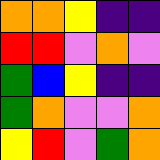[["orange", "orange", "yellow", "indigo", "indigo"], ["red", "red", "violet", "orange", "violet"], ["green", "blue", "yellow", "indigo", "indigo"], ["green", "orange", "violet", "violet", "orange"], ["yellow", "red", "violet", "green", "orange"]]